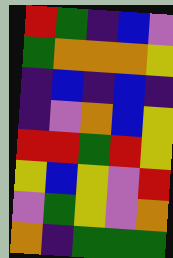[["red", "green", "indigo", "blue", "violet"], ["green", "orange", "orange", "orange", "yellow"], ["indigo", "blue", "indigo", "blue", "indigo"], ["indigo", "violet", "orange", "blue", "yellow"], ["red", "red", "green", "red", "yellow"], ["yellow", "blue", "yellow", "violet", "red"], ["violet", "green", "yellow", "violet", "orange"], ["orange", "indigo", "green", "green", "green"]]